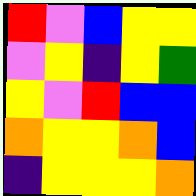[["red", "violet", "blue", "yellow", "yellow"], ["violet", "yellow", "indigo", "yellow", "green"], ["yellow", "violet", "red", "blue", "blue"], ["orange", "yellow", "yellow", "orange", "blue"], ["indigo", "yellow", "yellow", "yellow", "orange"]]